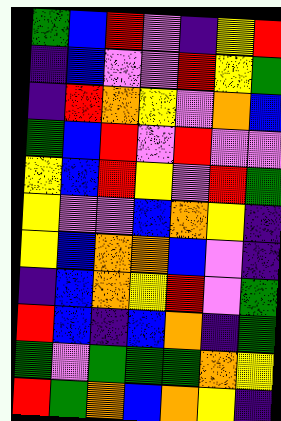[["green", "blue", "red", "violet", "indigo", "yellow", "red"], ["indigo", "blue", "violet", "violet", "red", "yellow", "green"], ["indigo", "red", "orange", "yellow", "violet", "orange", "blue"], ["green", "blue", "red", "violet", "red", "violet", "violet"], ["yellow", "blue", "red", "yellow", "violet", "red", "green"], ["yellow", "violet", "violet", "blue", "orange", "yellow", "indigo"], ["yellow", "blue", "orange", "orange", "blue", "violet", "indigo"], ["indigo", "blue", "orange", "yellow", "red", "violet", "green"], ["red", "blue", "indigo", "blue", "orange", "indigo", "green"], ["green", "violet", "green", "green", "green", "orange", "yellow"], ["red", "green", "orange", "blue", "orange", "yellow", "indigo"]]